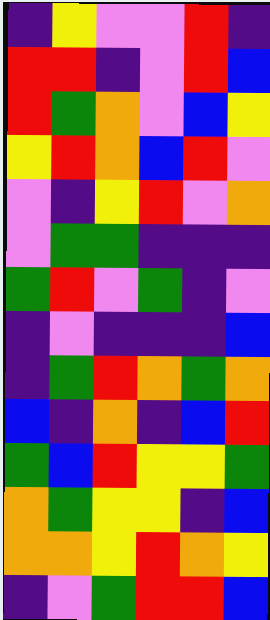[["indigo", "yellow", "violet", "violet", "red", "indigo"], ["red", "red", "indigo", "violet", "red", "blue"], ["red", "green", "orange", "violet", "blue", "yellow"], ["yellow", "red", "orange", "blue", "red", "violet"], ["violet", "indigo", "yellow", "red", "violet", "orange"], ["violet", "green", "green", "indigo", "indigo", "indigo"], ["green", "red", "violet", "green", "indigo", "violet"], ["indigo", "violet", "indigo", "indigo", "indigo", "blue"], ["indigo", "green", "red", "orange", "green", "orange"], ["blue", "indigo", "orange", "indigo", "blue", "red"], ["green", "blue", "red", "yellow", "yellow", "green"], ["orange", "green", "yellow", "yellow", "indigo", "blue"], ["orange", "orange", "yellow", "red", "orange", "yellow"], ["indigo", "violet", "green", "red", "red", "blue"]]